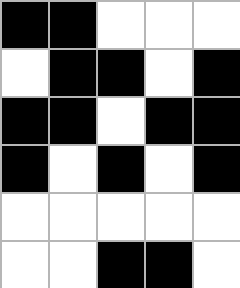[["black", "black", "white", "white", "white"], ["white", "black", "black", "white", "black"], ["black", "black", "white", "black", "black"], ["black", "white", "black", "white", "black"], ["white", "white", "white", "white", "white"], ["white", "white", "black", "black", "white"]]